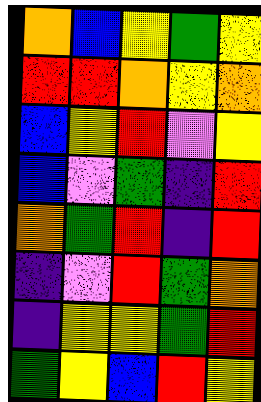[["orange", "blue", "yellow", "green", "yellow"], ["red", "red", "orange", "yellow", "orange"], ["blue", "yellow", "red", "violet", "yellow"], ["blue", "violet", "green", "indigo", "red"], ["orange", "green", "red", "indigo", "red"], ["indigo", "violet", "red", "green", "orange"], ["indigo", "yellow", "yellow", "green", "red"], ["green", "yellow", "blue", "red", "yellow"]]